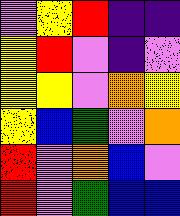[["violet", "yellow", "red", "indigo", "indigo"], ["yellow", "red", "violet", "indigo", "violet"], ["yellow", "yellow", "violet", "orange", "yellow"], ["yellow", "blue", "green", "violet", "orange"], ["red", "violet", "orange", "blue", "violet"], ["red", "violet", "green", "blue", "blue"]]